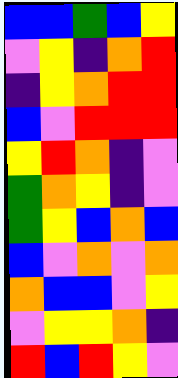[["blue", "blue", "green", "blue", "yellow"], ["violet", "yellow", "indigo", "orange", "red"], ["indigo", "yellow", "orange", "red", "red"], ["blue", "violet", "red", "red", "red"], ["yellow", "red", "orange", "indigo", "violet"], ["green", "orange", "yellow", "indigo", "violet"], ["green", "yellow", "blue", "orange", "blue"], ["blue", "violet", "orange", "violet", "orange"], ["orange", "blue", "blue", "violet", "yellow"], ["violet", "yellow", "yellow", "orange", "indigo"], ["red", "blue", "red", "yellow", "violet"]]